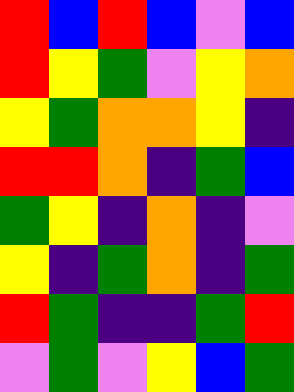[["red", "blue", "red", "blue", "violet", "blue"], ["red", "yellow", "green", "violet", "yellow", "orange"], ["yellow", "green", "orange", "orange", "yellow", "indigo"], ["red", "red", "orange", "indigo", "green", "blue"], ["green", "yellow", "indigo", "orange", "indigo", "violet"], ["yellow", "indigo", "green", "orange", "indigo", "green"], ["red", "green", "indigo", "indigo", "green", "red"], ["violet", "green", "violet", "yellow", "blue", "green"]]